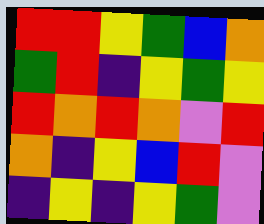[["red", "red", "yellow", "green", "blue", "orange"], ["green", "red", "indigo", "yellow", "green", "yellow"], ["red", "orange", "red", "orange", "violet", "red"], ["orange", "indigo", "yellow", "blue", "red", "violet"], ["indigo", "yellow", "indigo", "yellow", "green", "violet"]]